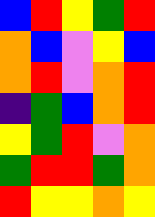[["blue", "red", "yellow", "green", "red"], ["orange", "blue", "violet", "yellow", "blue"], ["orange", "red", "violet", "orange", "red"], ["indigo", "green", "blue", "orange", "red"], ["yellow", "green", "red", "violet", "orange"], ["green", "red", "red", "green", "orange"], ["red", "yellow", "yellow", "orange", "yellow"]]